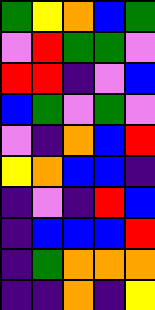[["green", "yellow", "orange", "blue", "green"], ["violet", "red", "green", "green", "violet"], ["red", "red", "indigo", "violet", "blue"], ["blue", "green", "violet", "green", "violet"], ["violet", "indigo", "orange", "blue", "red"], ["yellow", "orange", "blue", "blue", "indigo"], ["indigo", "violet", "indigo", "red", "blue"], ["indigo", "blue", "blue", "blue", "red"], ["indigo", "green", "orange", "orange", "orange"], ["indigo", "indigo", "orange", "indigo", "yellow"]]